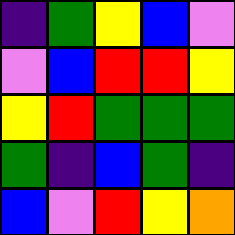[["indigo", "green", "yellow", "blue", "violet"], ["violet", "blue", "red", "red", "yellow"], ["yellow", "red", "green", "green", "green"], ["green", "indigo", "blue", "green", "indigo"], ["blue", "violet", "red", "yellow", "orange"]]